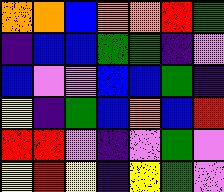[["orange", "orange", "blue", "orange", "orange", "red", "green"], ["indigo", "blue", "blue", "green", "green", "indigo", "violet"], ["blue", "violet", "violet", "blue", "blue", "green", "indigo"], ["yellow", "indigo", "green", "blue", "orange", "blue", "red"], ["red", "red", "violet", "indigo", "violet", "green", "violet"], ["yellow", "red", "yellow", "indigo", "yellow", "green", "violet"]]